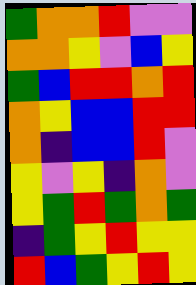[["green", "orange", "orange", "red", "violet", "violet"], ["orange", "orange", "yellow", "violet", "blue", "yellow"], ["green", "blue", "red", "red", "orange", "red"], ["orange", "yellow", "blue", "blue", "red", "red"], ["orange", "indigo", "blue", "blue", "red", "violet"], ["yellow", "violet", "yellow", "indigo", "orange", "violet"], ["yellow", "green", "red", "green", "orange", "green"], ["indigo", "green", "yellow", "red", "yellow", "yellow"], ["red", "blue", "green", "yellow", "red", "yellow"]]